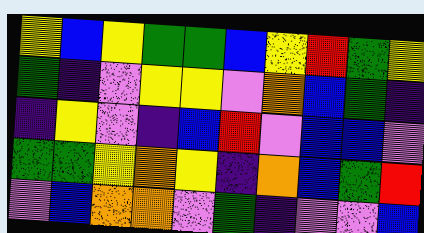[["yellow", "blue", "yellow", "green", "green", "blue", "yellow", "red", "green", "yellow"], ["green", "indigo", "violet", "yellow", "yellow", "violet", "orange", "blue", "green", "indigo"], ["indigo", "yellow", "violet", "indigo", "blue", "red", "violet", "blue", "blue", "violet"], ["green", "green", "yellow", "orange", "yellow", "indigo", "orange", "blue", "green", "red"], ["violet", "blue", "orange", "orange", "violet", "green", "indigo", "violet", "violet", "blue"]]